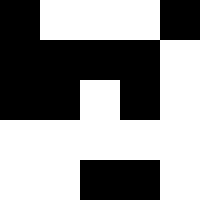[["black", "white", "white", "white", "black"], ["black", "black", "black", "black", "white"], ["black", "black", "white", "black", "white"], ["white", "white", "white", "white", "white"], ["white", "white", "black", "black", "white"]]